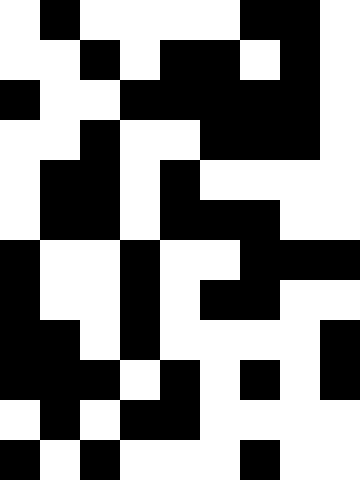[["white", "black", "white", "white", "white", "white", "black", "black", "white"], ["white", "white", "black", "white", "black", "black", "white", "black", "white"], ["black", "white", "white", "black", "black", "black", "black", "black", "white"], ["white", "white", "black", "white", "white", "black", "black", "black", "white"], ["white", "black", "black", "white", "black", "white", "white", "white", "white"], ["white", "black", "black", "white", "black", "black", "black", "white", "white"], ["black", "white", "white", "black", "white", "white", "black", "black", "black"], ["black", "white", "white", "black", "white", "black", "black", "white", "white"], ["black", "black", "white", "black", "white", "white", "white", "white", "black"], ["black", "black", "black", "white", "black", "white", "black", "white", "black"], ["white", "black", "white", "black", "black", "white", "white", "white", "white"], ["black", "white", "black", "white", "white", "white", "black", "white", "white"]]